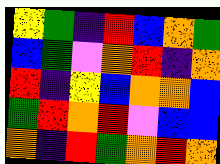[["yellow", "green", "indigo", "red", "blue", "orange", "green"], ["blue", "green", "violet", "orange", "red", "indigo", "orange"], ["red", "indigo", "yellow", "blue", "orange", "orange", "blue"], ["green", "red", "orange", "red", "violet", "blue", "blue"], ["orange", "indigo", "red", "green", "orange", "red", "orange"]]